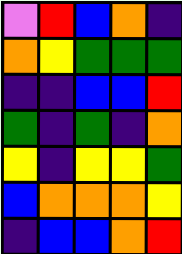[["violet", "red", "blue", "orange", "indigo"], ["orange", "yellow", "green", "green", "green"], ["indigo", "indigo", "blue", "blue", "red"], ["green", "indigo", "green", "indigo", "orange"], ["yellow", "indigo", "yellow", "yellow", "green"], ["blue", "orange", "orange", "orange", "yellow"], ["indigo", "blue", "blue", "orange", "red"]]